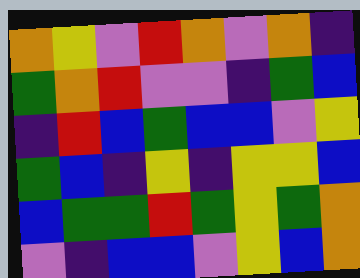[["orange", "yellow", "violet", "red", "orange", "violet", "orange", "indigo"], ["green", "orange", "red", "violet", "violet", "indigo", "green", "blue"], ["indigo", "red", "blue", "green", "blue", "blue", "violet", "yellow"], ["green", "blue", "indigo", "yellow", "indigo", "yellow", "yellow", "blue"], ["blue", "green", "green", "red", "green", "yellow", "green", "orange"], ["violet", "indigo", "blue", "blue", "violet", "yellow", "blue", "orange"]]